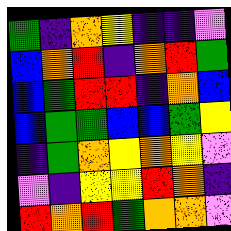[["green", "indigo", "orange", "yellow", "indigo", "indigo", "violet"], ["blue", "orange", "red", "indigo", "orange", "red", "green"], ["blue", "green", "red", "red", "indigo", "orange", "blue"], ["blue", "green", "green", "blue", "blue", "green", "yellow"], ["indigo", "green", "orange", "yellow", "orange", "yellow", "violet"], ["violet", "indigo", "yellow", "yellow", "red", "orange", "indigo"], ["red", "orange", "red", "green", "orange", "orange", "violet"]]